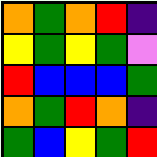[["orange", "green", "orange", "red", "indigo"], ["yellow", "green", "yellow", "green", "violet"], ["red", "blue", "blue", "blue", "green"], ["orange", "green", "red", "orange", "indigo"], ["green", "blue", "yellow", "green", "red"]]